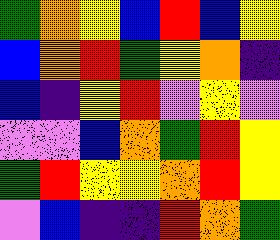[["green", "orange", "yellow", "blue", "red", "blue", "yellow"], ["blue", "orange", "red", "green", "yellow", "orange", "indigo"], ["blue", "indigo", "yellow", "red", "violet", "yellow", "violet"], ["violet", "violet", "blue", "orange", "green", "red", "yellow"], ["green", "red", "yellow", "yellow", "orange", "red", "yellow"], ["violet", "blue", "indigo", "indigo", "red", "orange", "green"]]